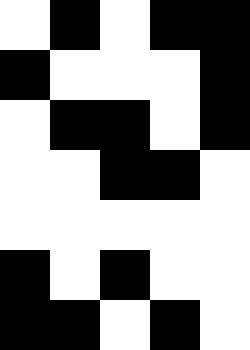[["white", "black", "white", "black", "black"], ["black", "white", "white", "white", "black"], ["white", "black", "black", "white", "black"], ["white", "white", "black", "black", "white"], ["white", "white", "white", "white", "white"], ["black", "white", "black", "white", "white"], ["black", "black", "white", "black", "white"]]